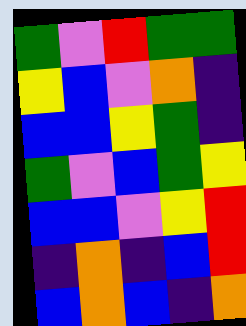[["green", "violet", "red", "green", "green"], ["yellow", "blue", "violet", "orange", "indigo"], ["blue", "blue", "yellow", "green", "indigo"], ["green", "violet", "blue", "green", "yellow"], ["blue", "blue", "violet", "yellow", "red"], ["indigo", "orange", "indigo", "blue", "red"], ["blue", "orange", "blue", "indigo", "orange"]]